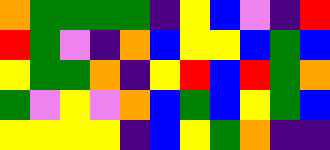[["orange", "green", "green", "green", "green", "indigo", "yellow", "blue", "violet", "indigo", "red"], ["red", "green", "violet", "indigo", "orange", "blue", "yellow", "yellow", "blue", "green", "blue"], ["yellow", "green", "green", "orange", "indigo", "yellow", "red", "blue", "red", "green", "orange"], ["green", "violet", "yellow", "violet", "orange", "blue", "green", "blue", "yellow", "green", "blue"], ["yellow", "yellow", "yellow", "yellow", "indigo", "blue", "yellow", "green", "orange", "indigo", "indigo"]]